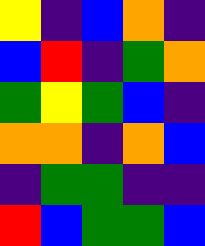[["yellow", "indigo", "blue", "orange", "indigo"], ["blue", "red", "indigo", "green", "orange"], ["green", "yellow", "green", "blue", "indigo"], ["orange", "orange", "indigo", "orange", "blue"], ["indigo", "green", "green", "indigo", "indigo"], ["red", "blue", "green", "green", "blue"]]